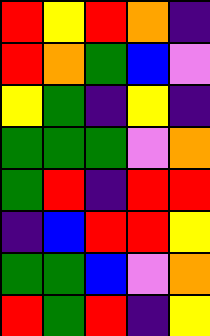[["red", "yellow", "red", "orange", "indigo"], ["red", "orange", "green", "blue", "violet"], ["yellow", "green", "indigo", "yellow", "indigo"], ["green", "green", "green", "violet", "orange"], ["green", "red", "indigo", "red", "red"], ["indigo", "blue", "red", "red", "yellow"], ["green", "green", "blue", "violet", "orange"], ["red", "green", "red", "indigo", "yellow"]]